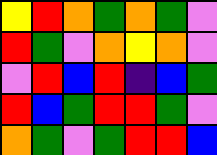[["yellow", "red", "orange", "green", "orange", "green", "violet"], ["red", "green", "violet", "orange", "yellow", "orange", "violet"], ["violet", "red", "blue", "red", "indigo", "blue", "green"], ["red", "blue", "green", "red", "red", "green", "violet"], ["orange", "green", "violet", "green", "red", "red", "blue"]]